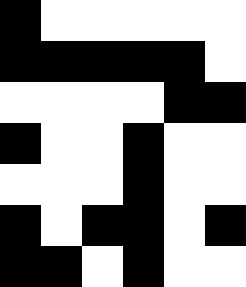[["black", "white", "white", "white", "white", "white"], ["black", "black", "black", "black", "black", "white"], ["white", "white", "white", "white", "black", "black"], ["black", "white", "white", "black", "white", "white"], ["white", "white", "white", "black", "white", "white"], ["black", "white", "black", "black", "white", "black"], ["black", "black", "white", "black", "white", "white"]]